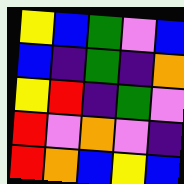[["yellow", "blue", "green", "violet", "blue"], ["blue", "indigo", "green", "indigo", "orange"], ["yellow", "red", "indigo", "green", "violet"], ["red", "violet", "orange", "violet", "indigo"], ["red", "orange", "blue", "yellow", "blue"]]